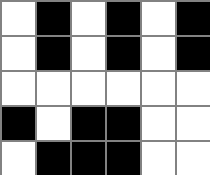[["white", "black", "white", "black", "white", "black"], ["white", "black", "white", "black", "white", "black"], ["white", "white", "white", "white", "white", "white"], ["black", "white", "black", "black", "white", "white"], ["white", "black", "black", "black", "white", "white"]]